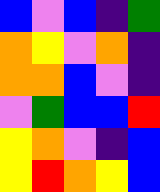[["blue", "violet", "blue", "indigo", "green"], ["orange", "yellow", "violet", "orange", "indigo"], ["orange", "orange", "blue", "violet", "indigo"], ["violet", "green", "blue", "blue", "red"], ["yellow", "orange", "violet", "indigo", "blue"], ["yellow", "red", "orange", "yellow", "blue"]]